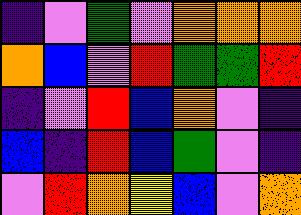[["indigo", "violet", "green", "violet", "orange", "orange", "orange"], ["orange", "blue", "violet", "red", "green", "green", "red"], ["indigo", "violet", "red", "blue", "orange", "violet", "indigo"], ["blue", "indigo", "red", "blue", "green", "violet", "indigo"], ["violet", "red", "orange", "yellow", "blue", "violet", "orange"]]